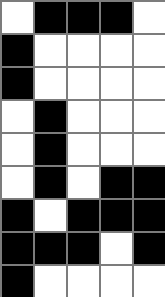[["white", "black", "black", "black", "white"], ["black", "white", "white", "white", "white"], ["black", "white", "white", "white", "white"], ["white", "black", "white", "white", "white"], ["white", "black", "white", "white", "white"], ["white", "black", "white", "black", "black"], ["black", "white", "black", "black", "black"], ["black", "black", "black", "white", "black"], ["black", "white", "white", "white", "white"]]